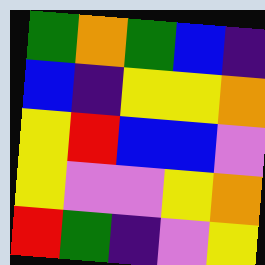[["green", "orange", "green", "blue", "indigo"], ["blue", "indigo", "yellow", "yellow", "orange"], ["yellow", "red", "blue", "blue", "violet"], ["yellow", "violet", "violet", "yellow", "orange"], ["red", "green", "indigo", "violet", "yellow"]]